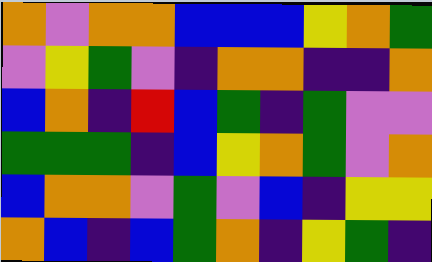[["orange", "violet", "orange", "orange", "blue", "blue", "blue", "yellow", "orange", "green"], ["violet", "yellow", "green", "violet", "indigo", "orange", "orange", "indigo", "indigo", "orange"], ["blue", "orange", "indigo", "red", "blue", "green", "indigo", "green", "violet", "violet"], ["green", "green", "green", "indigo", "blue", "yellow", "orange", "green", "violet", "orange"], ["blue", "orange", "orange", "violet", "green", "violet", "blue", "indigo", "yellow", "yellow"], ["orange", "blue", "indigo", "blue", "green", "orange", "indigo", "yellow", "green", "indigo"]]